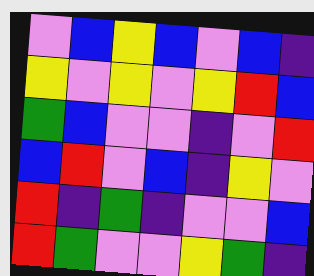[["violet", "blue", "yellow", "blue", "violet", "blue", "indigo"], ["yellow", "violet", "yellow", "violet", "yellow", "red", "blue"], ["green", "blue", "violet", "violet", "indigo", "violet", "red"], ["blue", "red", "violet", "blue", "indigo", "yellow", "violet"], ["red", "indigo", "green", "indigo", "violet", "violet", "blue"], ["red", "green", "violet", "violet", "yellow", "green", "indigo"]]